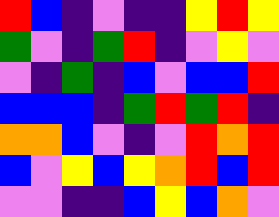[["red", "blue", "indigo", "violet", "indigo", "indigo", "yellow", "red", "yellow"], ["green", "violet", "indigo", "green", "red", "indigo", "violet", "yellow", "violet"], ["violet", "indigo", "green", "indigo", "blue", "violet", "blue", "blue", "red"], ["blue", "blue", "blue", "indigo", "green", "red", "green", "red", "indigo"], ["orange", "orange", "blue", "violet", "indigo", "violet", "red", "orange", "red"], ["blue", "violet", "yellow", "blue", "yellow", "orange", "red", "blue", "red"], ["violet", "violet", "indigo", "indigo", "blue", "yellow", "blue", "orange", "violet"]]